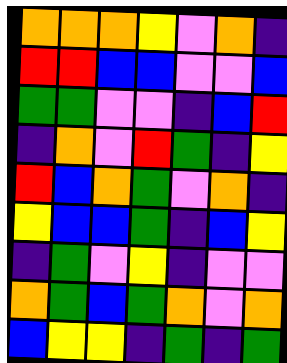[["orange", "orange", "orange", "yellow", "violet", "orange", "indigo"], ["red", "red", "blue", "blue", "violet", "violet", "blue"], ["green", "green", "violet", "violet", "indigo", "blue", "red"], ["indigo", "orange", "violet", "red", "green", "indigo", "yellow"], ["red", "blue", "orange", "green", "violet", "orange", "indigo"], ["yellow", "blue", "blue", "green", "indigo", "blue", "yellow"], ["indigo", "green", "violet", "yellow", "indigo", "violet", "violet"], ["orange", "green", "blue", "green", "orange", "violet", "orange"], ["blue", "yellow", "yellow", "indigo", "green", "indigo", "green"]]